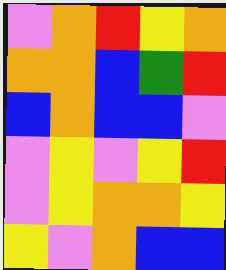[["violet", "orange", "red", "yellow", "orange"], ["orange", "orange", "blue", "green", "red"], ["blue", "orange", "blue", "blue", "violet"], ["violet", "yellow", "violet", "yellow", "red"], ["violet", "yellow", "orange", "orange", "yellow"], ["yellow", "violet", "orange", "blue", "blue"]]